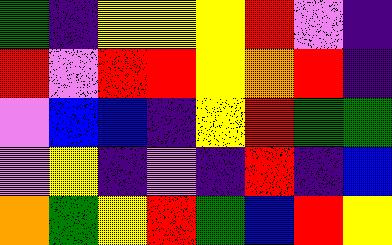[["green", "indigo", "yellow", "yellow", "yellow", "red", "violet", "indigo"], ["red", "violet", "red", "red", "yellow", "orange", "red", "indigo"], ["violet", "blue", "blue", "indigo", "yellow", "red", "green", "green"], ["violet", "yellow", "indigo", "violet", "indigo", "red", "indigo", "blue"], ["orange", "green", "yellow", "red", "green", "blue", "red", "yellow"]]